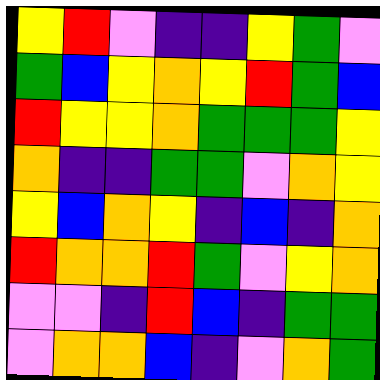[["yellow", "red", "violet", "indigo", "indigo", "yellow", "green", "violet"], ["green", "blue", "yellow", "orange", "yellow", "red", "green", "blue"], ["red", "yellow", "yellow", "orange", "green", "green", "green", "yellow"], ["orange", "indigo", "indigo", "green", "green", "violet", "orange", "yellow"], ["yellow", "blue", "orange", "yellow", "indigo", "blue", "indigo", "orange"], ["red", "orange", "orange", "red", "green", "violet", "yellow", "orange"], ["violet", "violet", "indigo", "red", "blue", "indigo", "green", "green"], ["violet", "orange", "orange", "blue", "indigo", "violet", "orange", "green"]]